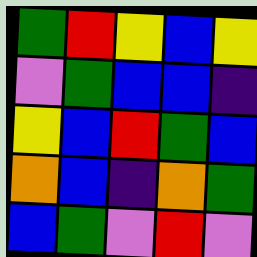[["green", "red", "yellow", "blue", "yellow"], ["violet", "green", "blue", "blue", "indigo"], ["yellow", "blue", "red", "green", "blue"], ["orange", "blue", "indigo", "orange", "green"], ["blue", "green", "violet", "red", "violet"]]